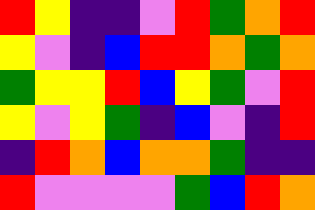[["red", "yellow", "indigo", "indigo", "violet", "red", "green", "orange", "red"], ["yellow", "violet", "indigo", "blue", "red", "red", "orange", "green", "orange"], ["green", "yellow", "yellow", "red", "blue", "yellow", "green", "violet", "red"], ["yellow", "violet", "yellow", "green", "indigo", "blue", "violet", "indigo", "red"], ["indigo", "red", "orange", "blue", "orange", "orange", "green", "indigo", "indigo"], ["red", "violet", "violet", "violet", "violet", "green", "blue", "red", "orange"]]